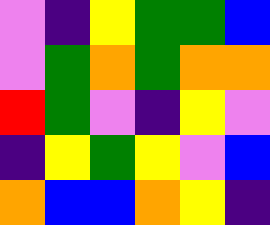[["violet", "indigo", "yellow", "green", "green", "blue"], ["violet", "green", "orange", "green", "orange", "orange"], ["red", "green", "violet", "indigo", "yellow", "violet"], ["indigo", "yellow", "green", "yellow", "violet", "blue"], ["orange", "blue", "blue", "orange", "yellow", "indigo"]]